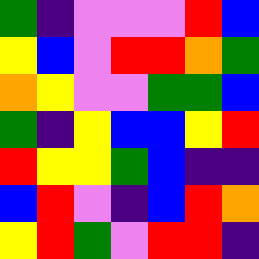[["green", "indigo", "violet", "violet", "violet", "red", "blue"], ["yellow", "blue", "violet", "red", "red", "orange", "green"], ["orange", "yellow", "violet", "violet", "green", "green", "blue"], ["green", "indigo", "yellow", "blue", "blue", "yellow", "red"], ["red", "yellow", "yellow", "green", "blue", "indigo", "indigo"], ["blue", "red", "violet", "indigo", "blue", "red", "orange"], ["yellow", "red", "green", "violet", "red", "red", "indigo"]]